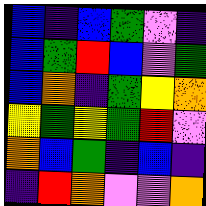[["blue", "indigo", "blue", "green", "violet", "indigo"], ["blue", "green", "red", "blue", "violet", "green"], ["blue", "orange", "indigo", "green", "yellow", "orange"], ["yellow", "green", "yellow", "green", "red", "violet"], ["orange", "blue", "green", "indigo", "blue", "indigo"], ["indigo", "red", "orange", "violet", "violet", "orange"]]